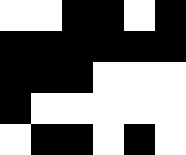[["white", "white", "black", "black", "white", "black"], ["black", "black", "black", "black", "black", "black"], ["black", "black", "black", "white", "white", "white"], ["black", "white", "white", "white", "white", "white"], ["white", "black", "black", "white", "black", "white"]]